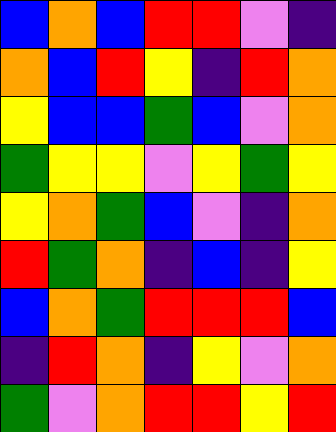[["blue", "orange", "blue", "red", "red", "violet", "indigo"], ["orange", "blue", "red", "yellow", "indigo", "red", "orange"], ["yellow", "blue", "blue", "green", "blue", "violet", "orange"], ["green", "yellow", "yellow", "violet", "yellow", "green", "yellow"], ["yellow", "orange", "green", "blue", "violet", "indigo", "orange"], ["red", "green", "orange", "indigo", "blue", "indigo", "yellow"], ["blue", "orange", "green", "red", "red", "red", "blue"], ["indigo", "red", "orange", "indigo", "yellow", "violet", "orange"], ["green", "violet", "orange", "red", "red", "yellow", "red"]]